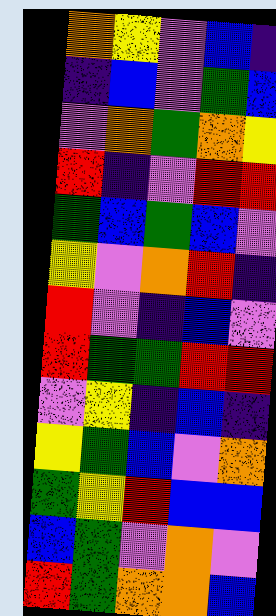[["orange", "yellow", "violet", "blue", "indigo"], ["indigo", "blue", "violet", "green", "blue"], ["violet", "orange", "green", "orange", "yellow"], ["red", "indigo", "violet", "red", "red"], ["green", "blue", "green", "blue", "violet"], ["yellow", "violet", "orange", "red", "indigo"], ["red", "violet", "indigo", "blue", "violet"], ["red", "green", "green", "red", "red"], ["violet", "yellow", "indigo", "blue", "indigo"], ["yellow", "green", "blue", "violet", "orange"], ["green", "yellow", "red", "blue", "blue"], ["blue", "green", "violet", "orange", "violet"], ["red", "green", "orange", "orange", "blue"]]